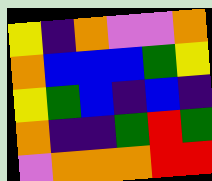[["yellow", "indigo", "orange", "violet", "violet", "orange"], ["orange", "blue", "blue", "blue", "green", "yellow"], ["yellow", "green", "blue", "indigo", "blue", "indigo"], ["orange", "indigo", "indigo", "green", "red", "green"], ["violet", "orange", "orange", "orange", "red", "red"]]